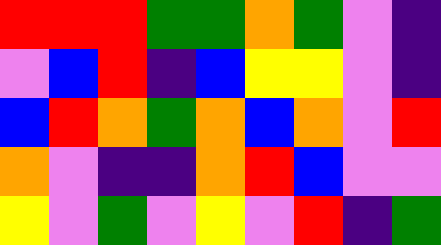[["red", "red", "red", "green", "green", "orange", "green", "violet", "indigo"], ["violet", "blue", "red", "indigo", "blue", "yellow", "yellow", "violet", "indigo"], ["blue", "red", "orange", "green", "orange", "blue", "orange", "violet", "red"], ["orange", "violet", "indigo", "indigo", "orange", "red", "blue", "violet", "violet"], ["yellow", "violet", "green", "violet", "yellow", "violet", "red", "indigo", "green"]]